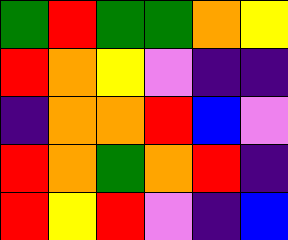[["green", "red", "green", "green", "orange", "yellow"], ["red", "orange", "yellow", "violet", "indigo", "indigo"], ["indigo", "orange", "orange", "red", "blue", "violet"], ["red", "orange", "green", "orange", "red", "indigo"], ["red", "yellow", "red", "violet", "indigo", "blue"]]